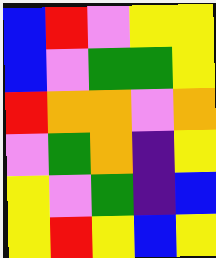[["blue", "red", "violet", "yellow", "yellow"], ["blue", "violet", "green", "green", "yellow"], ["red", "orange", "orange", "violet", "orange"], ["violet", "green", "orange", "indigo", "yellow"], ["yellow", "violet", "green", "indigo", "blue"], ["yellow", "red", "yellow", "blue", "yellow"]]